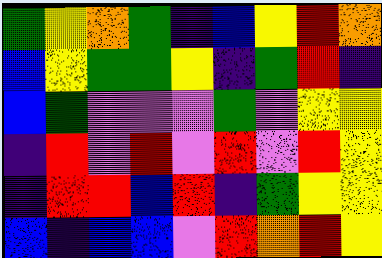[["green", "yellow", "orange", "green", "indigo", "blue", "yellow", "red", "orange"], ["blue", "yellow", "green", "green", "yellow", "indigo", "green", "red", "indigo"], ["blue", "green", "violet", "violet", "violet", "green", "violet", "yellow", "yellow"], ["indigo", "red", "violet", "red", "violet", "red", "violet", "red", "yellow"], ["indigo", "red", "red", "blue", "red", "indigo", "green", "yellow", "yellow"], ["blue", "indigo", "blue", "blue", "violet", "red", "orange", "red", "yellow"]]